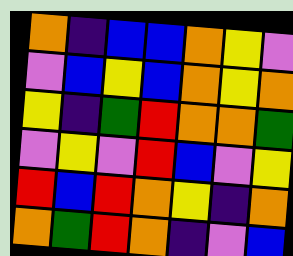[["orange", "indigo", "blue", "blue", "orange", "yellow", "violet"], ["violet", "blue", "yellow", "blue", "orange", "yellow", "orange"], ["yellow", "indigo", "green", "red", "orange", "orange", "green"], ["violet", "yellow", "violet", "red", "blue", "violet", "yellow"], ["red", "blue", "red", "orange", "yellow", "indigo", "orange"], ["orange", "green", "red", "orange", "indigo", "violet", "blue"]]